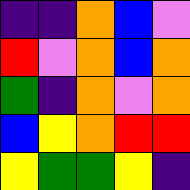[["indigo", "indigo", "orange", "blue", "violet"], ["red", "violet", "orange", "blue", "orange"], ["green", "indigo", "orange", "violet", "orange"], ["blue", "yellow", "orange", "red", "red"], ["yellow", "green", "green", "yellow", "indigo"]]